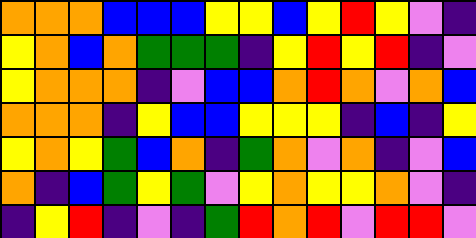[["orange", "orange", "orange", "blue", "blue", "blue", "yellow", "yellow", "blue", "yellow", "red", "yellow", "violet", "indigo"], ["yellow", "orange", "blue", "orange", "green", "green", "green", "indigo", "yellow", "red", "yellow", "red", "indigo", "violet"], ["yellow", "orange", "orange", "orange", "indigo", "violet", "blue", "blue", "orange", "red", "orange", "violet", "orange", "blue"], ["orange", "orange", "orange", "indigo", "yellow", "blue", "blue", "yellow", "yellow", "yellow", "indigo", "blue", "indigo", "yellow"], ["yellow", "orange", "yellow", "green", "blue", "orange", "indigo", "green", "orange", "violet", "orange", "indigo", "violet", "blue"], ["orange", "indigo", "blue", "green", "yellow", "green", "violet", "yellow", "orange", "yellow", "yellow", "orange", "violet", "indigo"], ["indigo", "yellow", "red", "indigo", "violet", "indigo", "green", "red", "orange", "red", "violet", "red", "red", "violet"]]